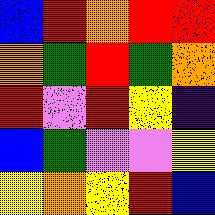[["blue", "red", "orange", "red", "red"], ["orange", "green", "red", "green", "orange"], ["red", "violet", "red", "yellow", "indigo"], ["blue", "green", "violet", "violet", "yellow"], ["yellow", "orange", "yellow", "red", "blue"]]